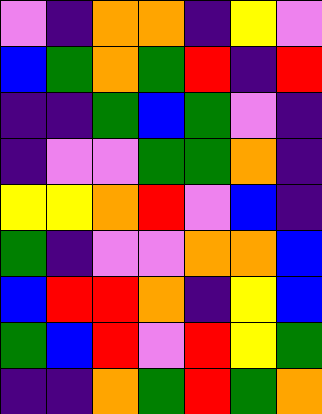[["violet", "indigo", "orange", "orange", "indigo", "yellow", "violet"], ["blue", "green", "orange", "green", "red", "indigo", "red"], ["indigo", "indigo", "green", "blue", "green", "violet", "indigo"], ["indigo", "violet", "violet", "green", "green", "orange", "indigo"], ["yellow", "yellow", "orange", "red", "violet", "blue", "indigo"], ["green", "indigo", "violet", "violet", "orange", "orange", "blue"], ["blue", "red", "red", "orange", "indigo", "yellow", "blue"], ["green", "blue", "red", "violet", "red", "yellow", "green"], ["indigo", "indigo", "orange", "green", "red", "green", "orange"]]